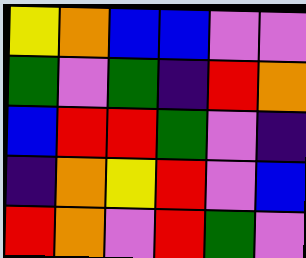[["yellow", "orange", "blue", "blue", "violet", "violet"], ["green", "violet", "green", "indigo", "red", "orange"], ["blue", "red", "red", "green", "violet", "indigo"], ["indigo", "orange", "yellow", "red", "violet", "blue"], ["red", "orange", "violet", "red", "green", "violet"]]